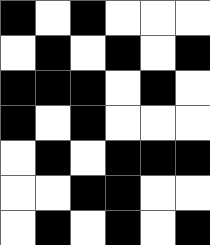[["black", "white", "black", "white", "white", "white"], ["white", "black", "white", "black", "white", "black"], ["black", "black", "black", "white", "black", "white"], ["black", "white", "black", "white", "white", "white"], ["white", "black", "white", "black", "black", "black"], ["white", "white", "black", "black", "white", "white"], ["white", "black", "white", "black", "white", "black"]]